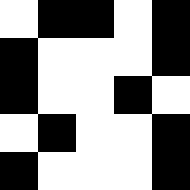[["white", "black", "black", "white", "black"], ["black", "white", "white", "white", "black"], ["black", "white", "white", "black", "white"], ["white", "black", "white", "white", "black"], ["black", "white", "white", "white", "black"]]